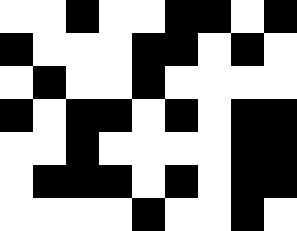[["white", "white", "black", "white", "white", "black", "black", "white", "black"], ["black", "white", "white", "white", "black", "black", "white", "black", "white"], ["white", "black", "white", "white", "black", "white", "white", "white", "white"], ["black", "white", "black", "black", "white", "black", "white", "black", "black"], ["white", "white", "black", "white", "white", "white", "white", "black", "black"], ["white", "black", "black", "black", "white", "black", "white", "black", "black"], ["white", "white", "white", "white", "black", "white", "white", "black", "white"]]